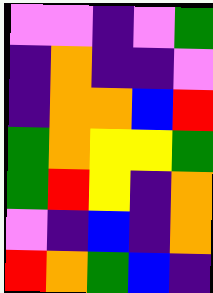[["violet", "violet", "indigo", "violet", "green"], ["indigo", "orange", "indigo", "indigo", "violet"], ["indigo", "orange", "orange", "blue", "red"], ["green", "orange", "yellow", "yellow", "green"], ["green", "red", "yellow", "indigo", "orange"], ["violet", "indigo", "blue", "indigo", "orange"], ["red", "orange", "green", "blue", "indigo"]]